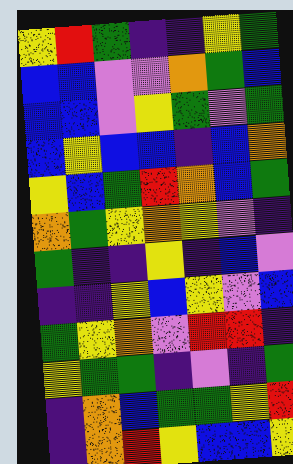[["yellow", "red", "green", "indigo", "indigo", "yellow", "green"], ["blue", "blue", "violet", "violet", "orange", "green", "blue"], ["blue", "blue", "violet", "yellow", "green", "violet", "green"], ["blue", "yellow", "blue", "blue", "indigo", "blue", "orange"], ["yellow", "blue", "green", "red", "orange", "blue", "green"], ["orange", "green", "yellow", "orange", "yellow", "violet", "indigo"], ["green", "indigo", "indigo", "yellow", "indigo", "blue", "violet"], ["indigo", "indigo", "yellow", "blue", "yellow", "violet", "blue"], ["green", "yellow", "orange", "violet", "red", "red", "indigo"], ["yellow", "green", "green", "indigo", "violet", "indigo", "green"], ["indigo", "orange", "blue", "green", "green", "yellow", "red"], ["indigo", "orange", "red", "yellow", "blue", "blue", "yellow"]]